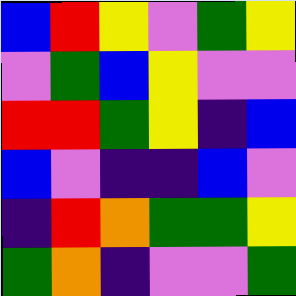[["blue", "red", "yellow", "violet", "green", "yellow"], ["violet", "green", "blue", "yellow", "violet", "violet"], ["red", "red", "green", "yellow", "indigo", "blue"], ["blue", "violet", "indigo", "indigo", "blue", "violet"], ["indigo", "red", "orange", "green", "green", "yellow"], ["green", "orange", "indigo", "violet", "violet", "green"]]